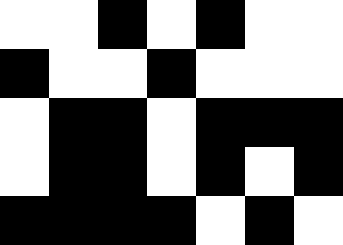[["white", "white", "black", "white", "black", "white", "white"], ["black", "white", "white", "black", "white", "white", "white"], ["white", "black", "black", "white", "black", "black", "black"], ["white", "black", "black", "white", "black", "white", "black"], ["black", "black", "black", "black", "white", "black", "white"]]